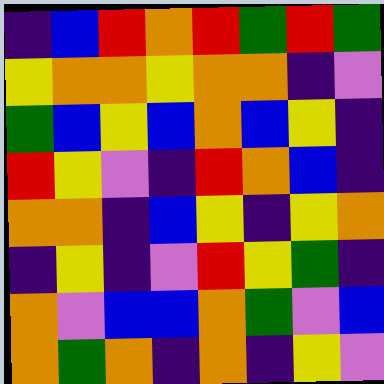[["indigo", "blue", "red", "orange", "red", "green", "red", "green"], ["yellow", "orange", "orange", "yellow", "orange", "orange", "indigo", "violet"], ["green", "blue", "yellow", "blue", "orange", "blue", "yellow", "indigo"], ["red", "yellow", "violet", "indigo", "red", "orange", "blue", "indigo"], ["orange", "orange", "indigo", "blue", "yellow", "indigo", "yellow", "orange"], ["indigo", "yellow", "indigo", "violet", "red", "yellow", "green", "indigo"], ["orange", "violet", "blue", "blue", "orange", "green", "violet", "blue"], ["orange", "green", "orange", "indigo", "orange", "indigo", "yellow", "violet"]]